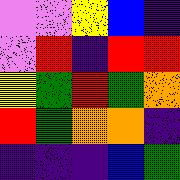[["violet", "violet", "yellow", "blue", "indigo"], ["violet", "red", "indigo", "red", "red"], ["yellow", "green", "red", "green", "orange"], ["red", "green", "orange", "orange", "indigo"], ["indigo", "indigo", "indigo", "blue", "green"]]